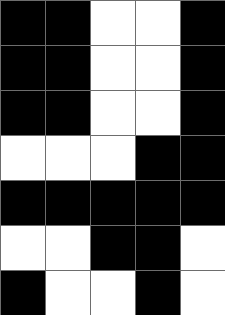[["black", "black", "white", "white", "black"], ["black", "black", "white", "white", "black"], ["black", "black", "white", "white", "black"], ["white", "white", "white", "black", "black"], ["black", "black", "black", "black", "black"], ["white", "white", "black", "black", "white"], ["black", "white", "white", "black", "white"]]